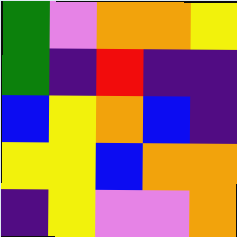[["green", "violet", "orange", "orange", "yellow"], ["green", "indigo", "red", "indigo", "indigo"], ["blue", "yellow", "orange", "blue", "indigo"], ["yellow", "yellow", "blue", "orange", "orange"], ["indigo", "yellow", "violet", "violet", "orange"]]